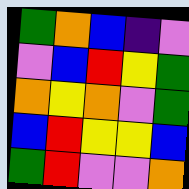[["green", "orange", "blue", "indigo", "violet"], ["violet", "blue", "red", "yellow", "green"], ["orange", "yellow", "orange", "violet", "green"], ["blue", "red", "yellow", "yellow", "blue"], ["green", "red", "violet", "violet", "orange"]]